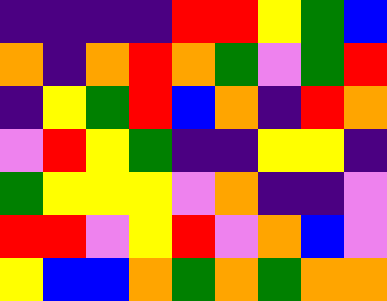[["indigo", "indigo", "indigo", "indigo", "red", "red", "yellow", "green", "blue"], ["orange", "indigo", "orange", "red", "orange", "green", "violet", "green", "red"], ["indigo", "yellow", "green", "red", "blue", "orange", "indigo", "red", "orange"], ["violet", "red", "yellow", "green", "indigo", "indigo", "yellow", "yellow", "indigo"], ["green", "yellow", "yellow", "yellow", "violet", "orange", "indigo", "indigo", "violet"], ["red", "red", "violet", "yellow", "red", "violet", "orange", "blue", "violet"], ["yellow", "blue", "blue", "orange", "green", "orange", "green", "orange", "orange"]]